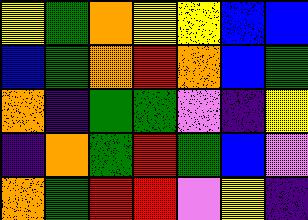[["yellow", "green", "orange", "yellow", "yellow", "blue", "blue"], ["blue", "green", "orange", "red", "orange", "blue", "green"], ["orange", "indigo", "green", "green", "violet", "indigo", "yellow"], ["indigo", "orange", "green", "red", "green", "blue", "violet"], ["orange", "green", "red", "red", "violet", "yellow", "indigo"]]